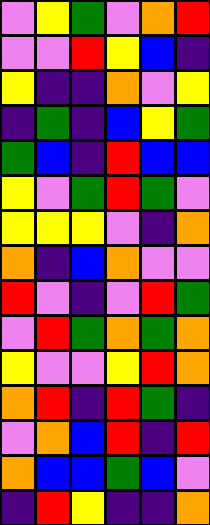[["violet", "yellow", "green", "violet", "orange", "red"], ["violet", "violet", "red", "yellow", "blue", "indigo"], ["yellow", "indigo", "indigo", "orange", "violet", "yellow"], ["indigo", "green", "indigo", "blue", "yellow", "green"], ["green", "blue", "indigo", "red", "blue", "blue"], ["yellow", "violet", "green", "red", "green", "violet"], ["yellow", "yellow", "yellow", "violet", "indigo", "orange"], ["orange", "indigo", "blue", "orange", "violet", "violet"], ["red", "violet", "indigo", "violet", "red", "green"], ["violet", "red", "green", "orange", "green", "orange"], ["yellow", "violet", "violet", "yellow", "red", "orange"], ["orange", "red", "indigo", "red", "green", "indigo"], ["violet", "orange", "blue", "red", "indigo", "red"], ["orange", "blue", "blue", "green", "blue", "violet"], ["indigo", "red", "yellow", "indigo", "indigo", "orange"]]